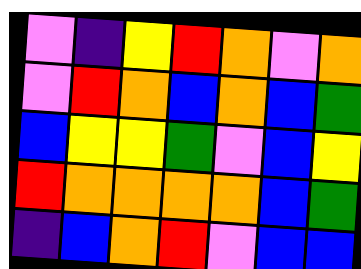[["violet", "indigo", "yellow", "red", "orange", "violet", "orange"], ["violet", "red", "orange", "blue", "orange", "blue", "green"], ["blue", "yellow", "yellow", "green", "violet", "blue", "yellow"], ["red", "orange", "orange", "orange", "orange", "blue", "green"], ["indigo", "blue", "orange", "red", "violet", "blue", "blue"]]